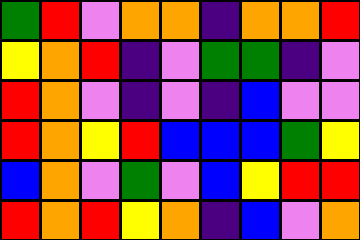[["green", "red", "violet", "orange", "orange", "indigo", "orange", "orange", "red"], ["yellow", "orange", "red", "indigo", "violet", "green", "green", "indigo", "violet"], ["red", "orange", "violet", "indigo", "violet", "indigo", "blue", "violet", "violet"], ["red", "orange", "yellow", "red", "blue", "blue", "blue", "green", "yellow"], ["blue", "orange", "violet", "green", "violet", "blue", "yellow", "red", "red"], ["red", "orange", "red", "yellow", "orange", "indigo", "blue", "violet", "orange"]]